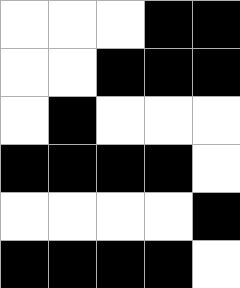[["white", "white", "white", "black", "black"], ["white", "white", "black", "black", "black"], ["white", "black", "white", "white", "white"], ["black", "black", "black", "black", "white"], ["white", "white", "white", "white", "black"], ["black", "black", "black", "black", "white"]]